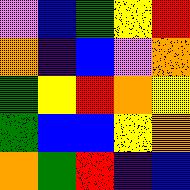[["violet", "blue", "green", "yellow", "red"], ["orange", "indigo", "blue", "violet", "orange"], ["green", "yellow", "red", "orange", "yellow"], ["green", "blue", "blue", "yellow", "orange"], ["orange", "green", "red", "indigo", "blue"]]